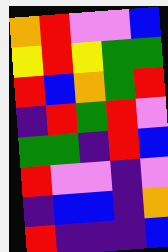[["orange", "red", "violet", "violet", "blue"], ["yellow", "red", "yellow", "green", "green"], ["red", "blue", "orange", "green", "red"], ["indigo", "red", "green", "red", "violet"], ["green", "green", "indigo", "red", "blue"], ["red", "violet", "violet", "indigo", "violet"], ["indigo", "blue", "blue", "indigo", "orange"], ["red", "indigo", "indigo", "indigo", "blue"]]